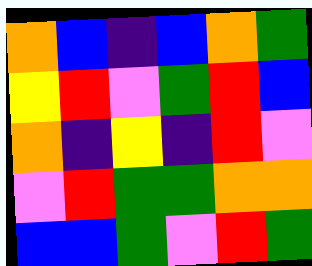[["orange", "blue", "indigo", "blue", "orange", "green"], ["yellow", "red", "violet", "green", "red", "blue"], ["orange", "indigo", "yellow", "indigo", "red", "violet"], ["violet", "red", "green", "green", "orange", "orange"], ["blue", "blue", "green", "violet", "red", "green"]]